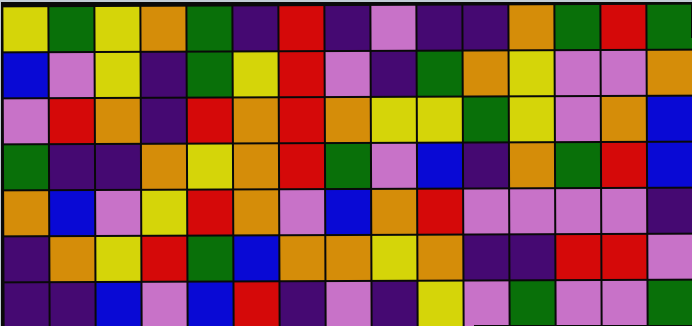[["yellow", "green", "yellow", "orange", "green", "indigo", "red", "indigo", "violet", "indigo", "indigo", "orange", "green", "red", "green"], ["blue", "violet", "yellow", "indigo", "green", "yellow", "red", "violet", "indigo", "green", "orange", "yellow", "violet", "violet", "orange"], ["violet", "red", "orange", "indigo", "red", "orange", "red", "orange", "yellow", "yellow", "green", "yellow", "violet", "orange", "blue"], ["green", "indigo", "indigo", "orange", "yellow", "orange", "red", "green", "violet", "blue", "indigo", "orange", "green", "red", "blue"], ["orange", "blue", "violet", "yellow", "red", "orange", "violet", "blue", "orange", "red", "violet", "violet", "violet", "violet", "indigo"], ["indigo", "orange", "yellow", "red", "green", "blue", "orange", "orange", "yellow", "orange", "indigo", "indigo", "red", "red", "violet"], ["indigo", "indigo", "blue", "violet", "blue", "red", "indigo", "violet", "indigo", "yellow", "violet", "green", "violet", "violet", "green"]]